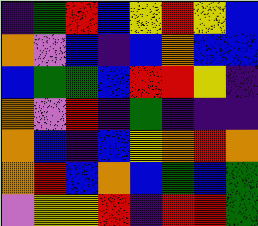[["indigo", "green", "red", "blue", "yellow", "red", "yellow", "blue"], ["orange", "violet", "blue", "indigo", "blue", "orange", "blue", "blue"], ["blue", "green", "green", "blue", "red", "red", "yellow", "indigo"], ["orange", "violet", "red", "indigo", "green", "indigo", "indigo", "indigo"], ["orange", "blue", "indigo", "blue", "yellow", "orange", "red", "orange"], ["orange", "red", "blue", "orange", "blue", "green", "blue", "green"], ["violet", "yellow", "yellow", "red", "indigo", "red", "red", "green"]]